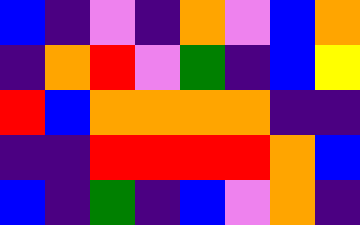[["blue", "indigo", "violet", "indigo", "orange", "violet", "blue", "orange"], ["indigo", "orange", "red", "violet", "green", "indigo", "blue", "yellow"], ["red", "blue", "orange", "orange", "orange", "orange", "indigo", "indigo"], ["indigo", "indigo", "red", "red", "red", "red", "orange", "blue"], ["blue", "indigo", "green", "indigo", "blue", "violet", "orange", "indigo"]]